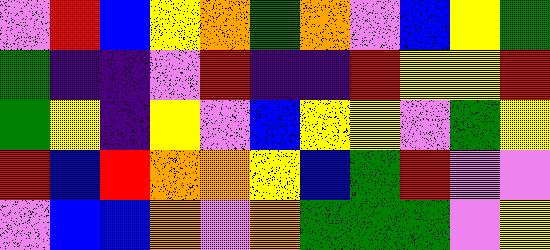[["violet", "red", "blue", "yellow", "orange", "green", "orange", "violet", "blue", "yellow", "green"], ["green", "indigo", "indigo", "violet", "red", "indigo", "indigo", "red", "yellow", "yellow", "red"], ["green", "yellow", "indigo", "yellow", "violet", "blue", "yellow", "yellow", "violet", "green", "yellow"], ["red", "blue", "red", "orange", "orange", "yellow", "blue", "green", "red", "violet", "violet"], ["violet", "blue", "blue", "orange", "violet", "orange", "green", "green", "green", "violet", "yellow"]]